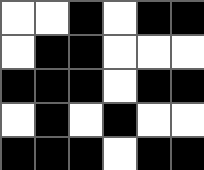[["white", "white", "black", "white", "black", "black"], ["white", "black", "black", "white", "white", "white"], ["black", "black", "black", "white", "black", "black"], ["white", "black", "white", "black", "white", "white"], ["black", "black", "black", "white", "black", "black"]]